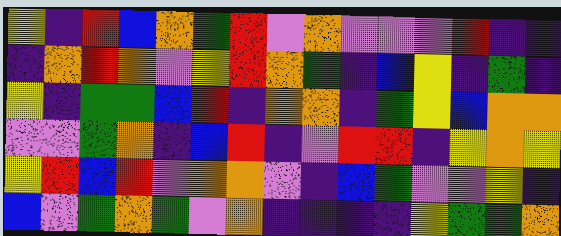[["yellow", "indigo", "red", "blue", "orange", "green", "red", "violet", "orange", "violet", "violet", "violet", "red", "indigo", "indigo"], ["indigo", "orange", "red", "orange", "violet", "yellow", "red", "orange", "green", "indigo", "blue", "yellow", "indigo", "green", "indigo"], ["yellow", "indigo", "green", "green", "blue", "red", "indigo", "orange", "orange", "indigo", "green", "yellow", "blue", "orange", "orange"], ["violet", "violet", "green", "orange", "indigo", "blue", "red", "indigo", "violet", "red", "red", "indigo", "yellow", "orange", "yellow"], ["yellow", "red", "blue", "red", "violet", "orange", "orange", "violet", "indigo", "blue", "green", "violet", "violet", "yellow", "indigo"], ["blue", "violet", "green", "orange", "green", "violet", "orange", "indigo", "indigo", "indigo", "indigo", "yellow", "green", "green", "orange"]]